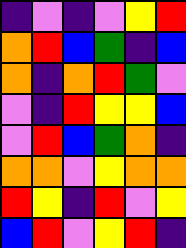[["indigo", "violet", "indigo", "violet", "yellow", "red"], ["orange", "red", "blue", "green", "indigo", "blue"], ["orange", "indigo", "orange", "red", "green", "violet"], ["violet", "indigo", "red", "yellow", "yellow", "blue"], ["violet", "red", "blue", "green", "orange", "indigo"], ["orange", "orange", "violet", "yellow", "orange", "orange"], ["red", "yellow", "indigo", "red", "violet", "yellow"], ["blue", "red", "violet", "yellow", "red", "indigo"]]